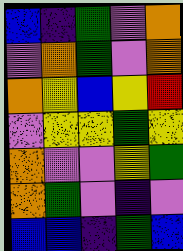[["blue", "indigo", "green", "violet", "orange"], ["violet", "orange", "green", "violet", "orange"], ["orange", "yellow", "blue", "yellow", "red"], ["violet", "yellow", "yellow", "green", "yellow"], ["orange", "violet", "violet", "yellow", "green"], ["orange", "green", "violet", "indigo", "violet"], ["blue", "blue", "indigo", "green", "blue"]]